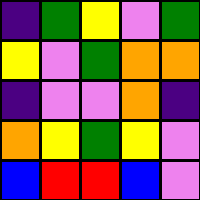[["indigo", "green", "yellow", "violet", "green"], ["yellow", "violet", "green", "orange", "orange"], ["indigo", "violet", "violet", "orange", "indigo"], ["orange", "yellow", "green", "yellow", "violet"], ["blue", "red", "red", "blue", "violet"]]